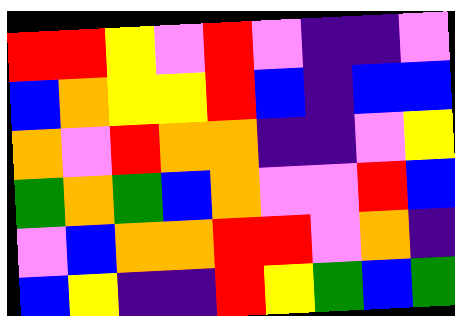[["red", "red", "yellow", "violet", "red", "violet", "indigo", "indigo", "violet"], ["blue", "orange", "yellow", "yellow", "red", "blue", "indigo", "blue", "blue"], ["orange", "violet", "red", "orange", "orange", "indigo", "indigo", "violet", "yellow"], ["green", "orange", "green", "blue", "orange", "violet", "violet", "red", "blue"], ["violet", "blue", "orange", "orange", "red", "red", "violet", "orange", "indigo"], ["blue", "yellow", "indigo", "indigo", "red", "yellow", "green", "blue", "green"]]